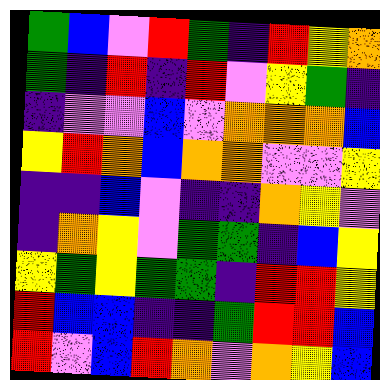[["green", "blue", "violet", "red", "green", "indigo", "red", "yellow", "orange"], ["green", "indigo", "red", "indigo", "red", "violet", "yellow", "green", "indigo"], ["indigo", "violet", "violet", "blue", "violet", "orange", "orange", "orange", "blue"], ["yellow", "red", "orange", "blue", "orange", "orange", "violet", "violet", "yellow"], ["indigo", "indigo", "blue", "violet", "indigo", "indigo", "orange", "yellow", "violet"], ["indigo", "orange", "yellow", "violet", "green", "green", "indigo", "blue", "yellow"], ["yellow", "green", "yellow", "green", "green", "indigo", "red", "red", "yellow"], ["red", "blue", "blue", "indigo", "indigo", "green", "red", "red", "blue"], ["red", "violet", "blue", "red", "orange", "violet", "orange", "yellow", "blue"]]